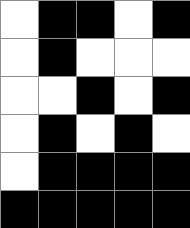[["white", "black", "black", "white", "black"], ["white", "black", "white", "white", "white"], ["white", "white", "black", "white", "black"], ["white", "black", "white", "black", "white"], ["white", "black", "black", "black", "black"], ["black", "black", "black", "black", "black"]]